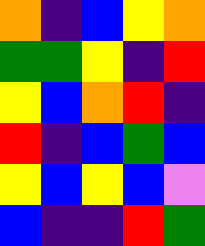[["orange", "indigo", "blue", "yellow", "orange"], ["green", "green", "yellow", "indigo", "red"], ["yellow", "blue", "orange", "red", "indigo"], ["red", "indigo", "blue", "green", "blue"], ["yellow", "blue", "yellow", "blue", "violet"], ["blue", "indigo", "indigo", "red", "green"]]